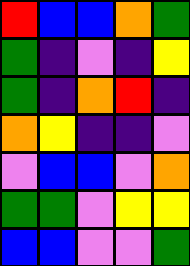[["red", "blue", "blue", "orange", "green"], ["green", "indigo", "violet", "indigo", "yellow"], ["green", "indigo", "orange", "red", "indigo"], ["orange", "yellow", "indigo", "indigo", "violet"], ["violet", "blue", "blue", "violet", "orange"], ["green", "green", "violet", "yellow", "yellow"], ["blue", "blue", "violet", "violet", "green"]]